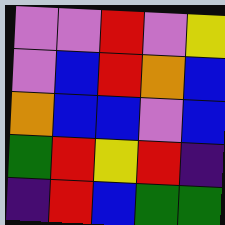[["violet", "violet", "red", "violet", "yellow"], ["violet", "blue", "red", "orange", "blue"], ["orange", "blue", "blue", "violet", "blue"], ["green", "red", "yellow", "red", "indigo"], ["indigo", "red", "blue", "green", "green"]]